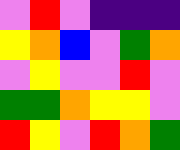[["violet", "red", "violet", "indigo", "indigo", "indigo"], ["yellow", "orange", "blue", "violet", "green", "orange"], ["violet", "yellow", "violet", "violet", "red", "violet"], ["green", "green", "orange", "yellow", "yellow", "violet"], ["red", "yellow", "violet", "red", "orange", "green"]]